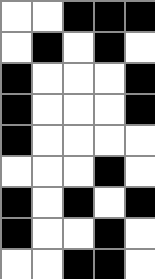[["white", "white", "black", "black", "black"], ["white", "black", "white", "black", "white"], ["black", "white", "white", "white", "black"], ["black", "white", "white", "white", "black"], ["black", "white", "white", "white", "white"], ["white", "white", "white", "black", "white"], ["black", "white", "black", "white", "black"], ["black", "white", "white", "black", "white"], ["white", "white", "black", "black", "white"]]